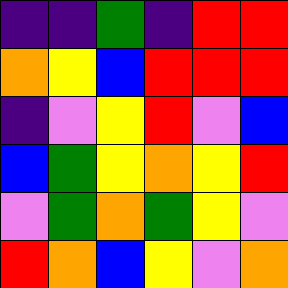[["indigo", "indigo", "green", "indigo", "red", "red"], ["orange", "yellow", "blue", "red", "red", "red"], ["indigo", "violet", "yellow", "red", "violet", "blue"], ["blue", "green", "yellow", "orange", "yellow", "red"], ["violet", "green", "orange", "green", "yellow", "violet"], ["red", "orange", "blue", "yellow", "violet", "orange"]]